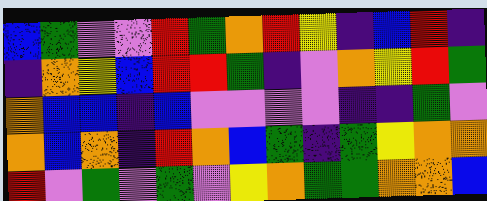[["blue", "green", "violet", "violet", "red", "green", "orange", "red", "yellow", "indigo", "blue", "red", "indigo"], ["indigo", "orange", "yellow", "blue", "red", "red", "green", "indigo", "violet", "orange", "yellow", "red", "green"], ["orange", "blue", "blue", "indigo", "blue", "violet", "violet", "violet", "violet", "indigo", "indigo", "green", "violet"], ["orange", "blue", "orange", "indigo", "red", "orange", "blue", "green", "indigo", "green", "yellow", "orange", "orange"], ["red", "violet", "green", "violet", "green", "violet", "yellow", "orange", "green", "green", "orange", "orange", "blue"]]